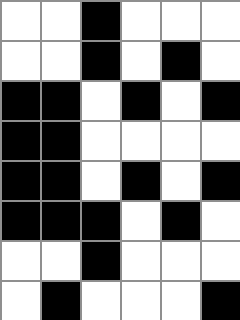[["white", "white", "black", "white", "white", "white"], ["white", "white", "black", "white", "black", "white"], ["black", "black", "white", "black", "white", "black"], ["black", "black", "white", "white", "white", "white"], ["black", "black", "white", "black", "white", "black"], ["black", "black", "black", "white", "black", "white"], ["white", "white", "black", "white", "white", "white"], ["white", "black", "white", "white", "white", "black"]]